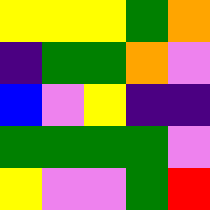[["yellow", "yellow", "yellow", "green", "orange"], ["indigo", "green", "green", "orange", "violet"], ["blue", "violet", "yellow", "indigo", "indigo"], ["green", "green", "green", "green", "violet"], ["yellow", "violet", "violet", "green", "red"]]